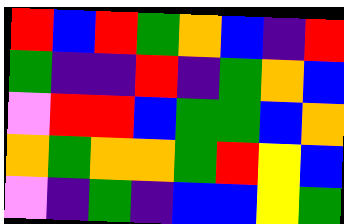[["red", "blue", "red", "green", "orange", "blue", "indigo", "red"], ["green", "indigo", "indigo", "red", "indigo", "green", "orange", "blue"], ["violet", "red", "red", "blue", "green", "green", "blue", "orange"], ["orange", "green", "orange", "orange", "green", "red", "yellow", "blue"], ["violet", "indigo", "green", "indigo", "blue", "blue", "yellow", "green"]]